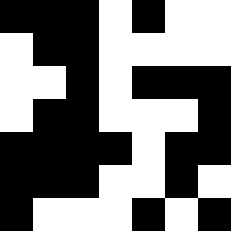[["black", "black", "black", "white", "black", "white", "white"], ["white", "black", "black", "white", "white", "white", "white"], ["white", "white", "black", "white", "black", "black", "black"], ["white", "black", "black", "white", "white", "white", "black"], ["black", "black", "black", "black", "white", "black", "black"], ["black", "black", "black", "white", "white", "black", "white"], ["black", "white", "white", "white", "black", "white", "black"]]